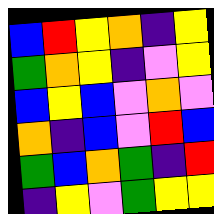[["blue", "red", "yellow", "orange", "indigo", "yellow"], ["green", "orange", "yellow", "indigo", "violet", "yellow"], ["blue", "yellow", "blue", "violet", "orange", "violet"], ["orange", "indigo", "blue", "violet", "red", "blue"], ["green", "blue", "orange", "green", "indigo", "red"], ["indigo", "yellow", "violet", "green", "yellow", "yellow"]]